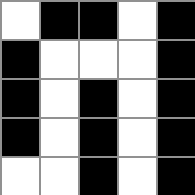[["white", "black", "black", "white", "black"], ["black", "white", "white", "white", "black"], ["black", "white", "black", "white", "black"], ["black", "white", "black", "white", "black"], ["white", "white", "black", "white", "black"]]